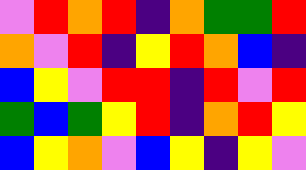[["violet", "red", "orange", "red", "indigo", "orange", "green", "green", "red"], ["orange", "violet", "red", "indigo", "yellow", "red", "orange", "blue", "indigo"], ["blue", "yellow", "violet", "red", "red", "indigo", "red", "violet", "red"], ["green", "blue", "green", "yellow", "red", "indigo", "orange", "red", "yellow"], ["blue", "yellow", "orange", "violet", "blue", "yellow", "indigo", "yellow", "violet"]]